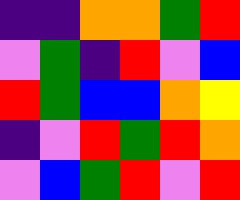[["indigo", "indigo", "orange", "orange", "green", "red"], ["violet", "green", "indigo", "red", "violet", "blue"], ["red", "green", "blue", "blue", "orange", "yellow"], ["indigo", "violet", "red", "green", "red", "orange"], ["violet", "blue", "green", "red", "violet", "red"]]